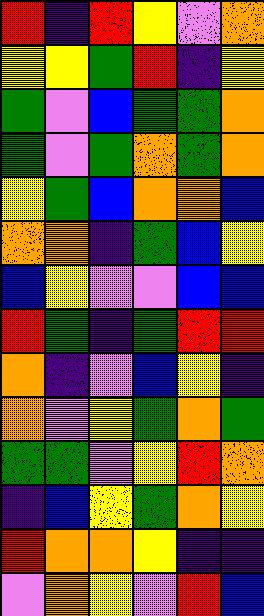[["red", "indigo", "red", "yellow", "violet", "orange"], ["yellow", "yellow", "green", "red", "indigo", "yellow"], ["green", "violet", "blue", "green", "green", "orange"], ["green", "violet", "green", "orange", "green", "orange"], ["yellow", "green", "blue", "orange", "orange", "blue"], ["orange", "orange", "indigo", "green", "blue", "yellow"], ["blue", "yellow", "violet", "violet", "blue", "blue"], ["red", "green", "indigo", "green", "red", "red"], ["orange", "indigo", "violet", "blue", "yellow", "indigo"], ["orange", "violet", "yellow", "green", "orange", "green"], ["green", "green", "violet", "yellow", "red", "orange"], ["indigo", "blue", "yellow", "green", "orange", "yellow"], ["red", "orange", "orange", "yellow", "indigo", "indigo"], ["violet", "orange", "yellow", "violet", "red", "blue"]]